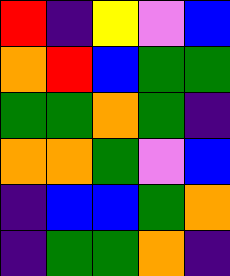[["red", "indigo", "yellow", "violet", "blue"], ["orange", "red", "blue", "green", "green"], ["green", "green", "orange", "green", "indigo"], ["orange", "orange", "green", "violet", "blue"], ["indigo", "blue", "blue", "green", "orange"], ["indigo", "green", "green", "orange", "indigo"]]